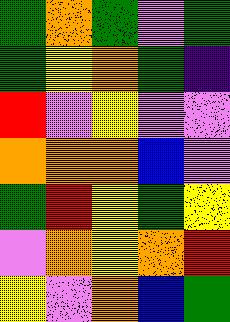[["green", "orange", "green", "violet", "green"], ["green", "yellow", "orange", "green", "indigo"], ["red", "violet", "yellow", "violet", "violet"], ["orange", "orange", "orange", "blue", "violet"], ["green", "red", "yellow", "green", "yellow"], ["violet", "orange", "yellow", "orange", "red"], ["yellow", "violet", "orange", "blue", "green"]]